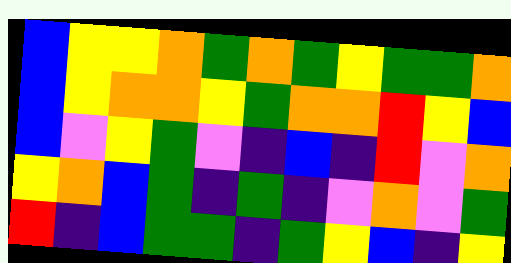[["blue", "yellow", "yellow", "orange", "green", "orange", "green", "yellow", "green", "green", "orange"], ["blue", "yellow", "orange", "orange", "yellow", "green", "orange", "orange", "red", "yellow", "blue"], ["blue", "violet", "yellow", "green", "violet", "indigo", "blue", "indigo", "red", "violet", "orange"], ["yellow", "orange", "blue", "green", "indigo", "green", "indigo", "violet", "orange", "violet", "green"], ["red", "indigo", "blue", "green", "green", "indigo", "green", "yellow", "blue", "indigo", "yellow"]]